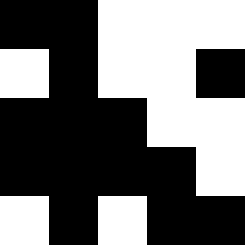[["black", "black", "white", "white", "white"], ["white", "black", "white", "white", "black"], ["black", "black", "black", "white", "white"], ["black", "black", "black", "black", "white"], ["white", "black", "white", "black", "black"]]